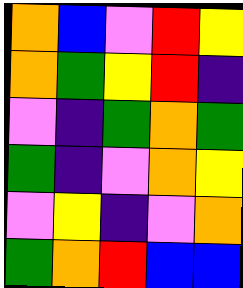[["orange", "blue", "violet", "red", "yellow"], ["orange", "green", "yellow", "red", "indigo"], ["violet", "indigo", "green", "orange", "green"], ["green", "indigo", "violet", "orange", "yellow"], ["violet", "yellow", "indigo", "violet", "orange"], ["green", "orange", "red", "blue", "blue"]]